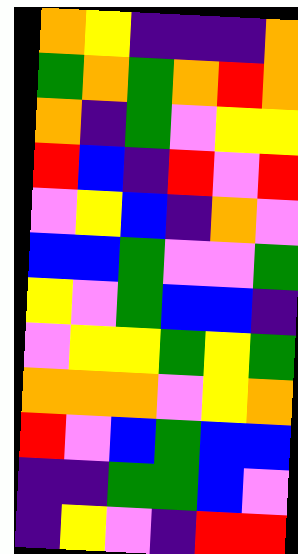[["orange", "yellow", "indigo", "indigo", "indigo", "orange"], ["green", "orange", "green", "orange", "red", "orange"], ["orange", "indigo", "green", "violet", "yellow", "yellow"], ["red", "blue", "indigo", "red", "violet", "red"], ["violet", "yellow", "blue", "indigo", "orange", "violet"], ["blue", "blue", "green", "violet", "violet", "green"], ["yellow", "violet", "green", "blue", "blue", "indigo"], ["violet", "yellow", "yellow", "green", "yellow", "green"], ["orange", "orange", "orange", "violet", "yellow", "orange"], ["red", "violet", "blue", "green", "blue", "blue"], ["indigo", "indigo", "green", "green", "blue", "violet"], ["indigo", "yellow", "violet", "indigo", "red", "red"]]